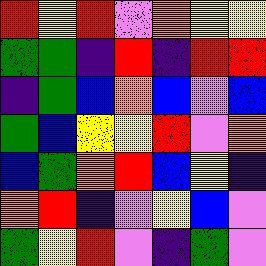[["red", "yellow", "red", "violet", "orange", "yellow", "yellow"], ["green", "green", "indigo", "red", "indigo", "red", "red"], ["indigo", "green", "blue", "orange", "blue", "violet", "blue"], ["green", "blue", "yellow", "yellow", "red", "violet", "orange"], ["blue", "green", "orange", "red", "blue", "yellow", "indigo"], ["orange", "red", "indigo", "violet", "yellow", "blue", "violet"], ["green", "yellow", "red", "violet", "indigo", "green", "violet"]]